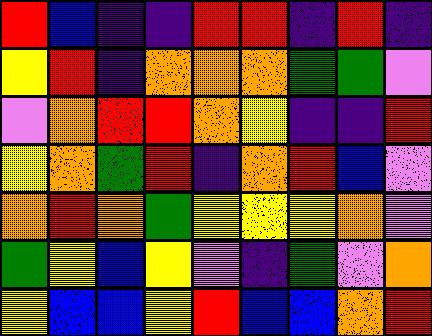[["red", "blue", "indigo", "indigo", "red", "red", "indigo", "red", "indigo"], ["yellow", "red", "indigo", "orange", "orange", "orange", "green", "green", "violet"], ["violet", "orange", "red", "red", "orange", "yellow", "indigo", "indigo", "red"], ["yellow", "orange", "green", "red", "indigo", "orange", "red", "blue", "violet"], ["orange", "red", "orange", "green", "yellow", "yellow", "yellow", "orange", "violet"], ["green", "yellow", "blue", "yellow", "violet", "indigo", "green", "violet", "orange"], ["yellow", "blue", "blue", "yellow", "red", "blue", "blue", "orange", "red"]]